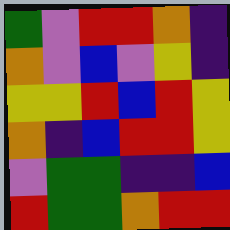[["green", "violet", "red", "red", "orange", "indigo"], ["orange", "violet", "blue", "violet", "yellow", "indigo"], ["yellow", "yellow", "red", "blue", "red", "yellow"], ["orange", "indigo", "blue", "red", "red", "yellow"], ["violet", "green", "green", "indigo", "indigo", "blue"], ["red", "green", "green", "orange", "red", "red"]]